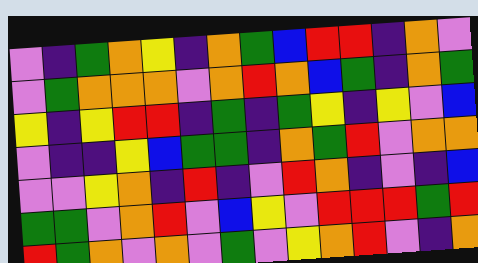[["violet", "indigo", "green", "orange", "yellow", "indigo", "orange", "green", "blue", "red", "red", "indigo", "orange", "violet"], ["violet", "green", "orange", "orange", "orange", "violet", "orange", "red", "orange", "blue", "green", "indigo", "orange", "green"], ["yellow", "indigo", "yellow", "red", "red", "indigo", "green", "indigo", "green", "yellow", "indigo", "yellow", "violet", "blue"], ["violet", "indigo", "indigo", "yellow", "blue", "green", "green", "indigo", "orange", "green", "red", "violet", "orange", "orange"], ["violet", "violet", "yellow", "orange", "indigo", "red", "indigo", "violet", "red", "orange", "indigo", "violet", "indigo", "blue"], ["green", "green", "violet", "orange", "red", "violet", "blue", "yellow", "violet", "red", "red", "red", "green", "red"], ["red", "green", "orange", "violet", "orange", "violet", "green", "violet", "yellow", "orange", "red", "violet", "indigo", "orange"]]